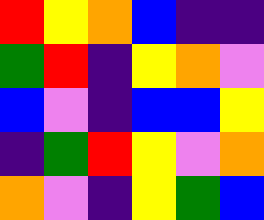[["red", "yellow", "orange", "blue", "indigo", "indigo"], ["green", "red", "indigo", "yellow", "orange", "violet"], ["blue", "violet", "indigo", "blue", "blue", "yellow"], ["indigo", "green", "red", "yellow", "violet", "orange"], ["orange", "violet", "indigo", "yellow", "green", "blue"]]